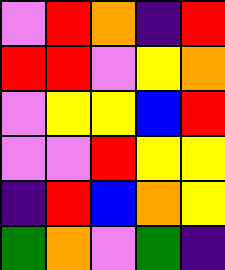[["violet", "red", "orange", "indigo", "red"], ["red", "red", "violet", "yellow", "orange"], ["violet", "yellow", "yellow", "blue", "red"], ["violet", "violet", "red", "yellow", "yellow"], ["indigo", "red", "blue", "orange", "yellow"], ["green", "orange", "violet", "green", "indigo"]]